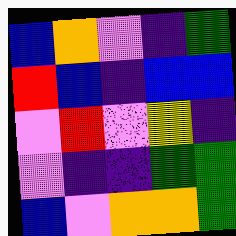[["blue", "orange", "violet", "indigo", "green"], ["red", "blue", "indigo", "blue", "blue"], ["violet", "red", "violet", "yellow", "indigo"], ["violet", "indigo", "indigo", "green", "green"], ["blue", "violet", "orange", "orange", "green"]]